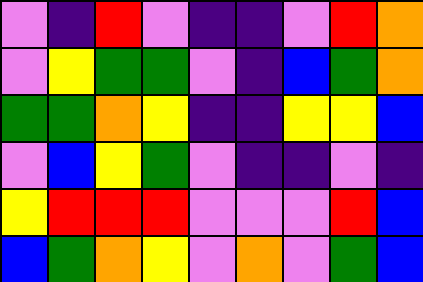[["violet", "indigo", "red", "violet", "indigo", "indigo", "violet", "red", "orange"], ["violet", "yellow", "green", "green", "violet", "indigo", "blue", "green", "orange"], ["green", "green", "orange", "yellow", "indigo", "indigo", "yellow", "yellow", "blue"], ["violet", "blue", "yellow", "green", "violet", "indigo", "indigo", "violet", "indigo"], ["yellow", "red", "red", "red", "violet", "violet", "violet", "red", "blue"], ["blue", "green", "orange", "yellow", "violet", "orange", "violet", "green", "blue"]]